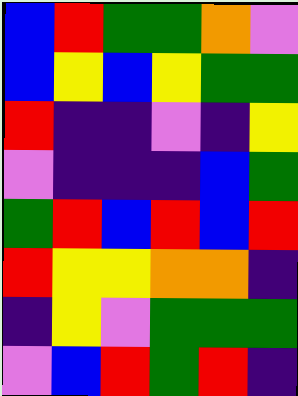[["blue", "red", "green", "green", "orange", "violet"], ["blue", "yellow", "blue", "yellow", "green", "green"], ["red", "indigo", "indigo", "violet", "indigo", "yellow"], ["violet", "indigo", "indigo", "indigo", "blue", "green"], ["green", "red", "blue", "red", "blue", "red"], ["red", "yellow", "yellow", "orange", "orange", "indigo"], ["indigo", "yellow", "violet", "green", "green", "green"], ["violet", "blue", "red", "green", "red", "indigo"]]